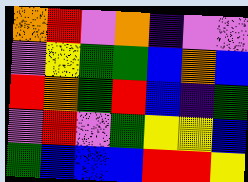[["orange", "red", "violet", "orange", "indigo", "violet", "violet"], ["violet", "yellow", "green", "green", "blue", "orange", "blue"], ["red", "orange", "green", "red", "blue", "indigo", "green"], ["violet", "red", "violet", "green", "yellow", "yellow", "blue"], ["green", "blue", "blue", "blue", "red", "red", "yellow"]]